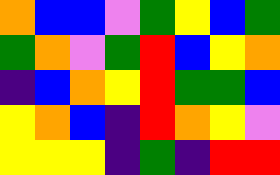[["orange", "blue", "blue", "violet", "green", "yellow", "blue", "green"], ["green", "orange", "violet", "green", "red", "blue", "yellow", "orange"], ["indigo", "blue", "orange", "yellow", "red", "green", "green", "blue"], ["yellow", "orange", "blue", "indigo", "red", "orange", "yellow", "violet"], ["yellow", "yellow", "yellow", "indigo", "green", "indigo", "red", "red"]]